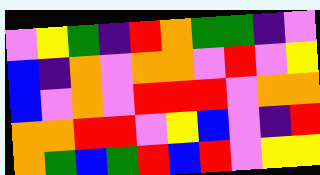[["violet", "yellow", "green", "indigo", "red", "orange", "green", "green", "indigo", "violet"], ["blue", "indigo", "orange", "violet", "orange", "orange", "violet", "red", "violet", "yellow"], ["blue", "violet", "orange", "violet", "red", "red", "red", "violet", "orange", "orange"], ["orange", "orange", "red", "red", "violet", "yellow", "blue", "violet", "indigo", "red"], ["orange", "green", "blue", "green", "red", "blue", "red", "violet", "yellow", "yellow"]]